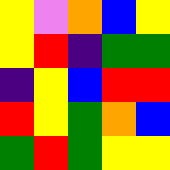[["yellow", "violet", "orange", "blue", "yellow"], ["yellow", "red", "indigo", "green", "green"], ["indigo", "yellow", "blue", "red", "red"], ["red", "yellow", "green", "orange", "blue"], ["green", "red", "green", "yellow", "yellow"]]